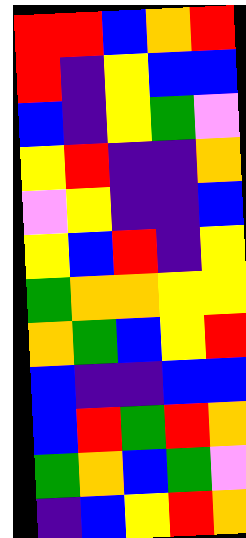[["red", "red", "blue", "orange", "red"], ["red", "indigo", "yellow", "blue", "blue"], ["blue", "indigo", "yellow", "green", "violet"], ["yellow", "red", "indigo", "indigo", "orange"], ["violet", "yellow", "indigo", "indigo", "blue"], ["yellow", "blue", "red", "indigo", "yellow"], ["green", "orange", "orange", "yellow", "yellow"], ["orange", "green", "blue", "yellow", "red"], ["blue", "indigo", "indigo", "blue", "blue"], ["blue", "red", "green", "red", "orange"], ["green", "orange", "blue", "green", "violet"], ["indigo", "blue", "yellow", "red", "orange"]]